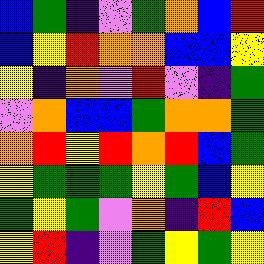[["blue", "green", "indigo", "violet", "green", "orange", "blue", "red"], ["blue", "yellow", "red", "orange", "orange", "blue", "blue", "yellow"], ["yellow", "indigo", "orange", "violet", "red", "violet", "indigo", "green"], ["violet", "orange", "blue", "blue", "green", "orange", "orange", "green"], ["orange", "red", "yellow", "red", "orange", "red", "blue", "green"], ["yellow", "green", "green", "green", "yellow", "green", "blue", "yellow"], ["green", "yellow", "green", "violet", "orange", "indigo", "red", "blue"], ["yellow", "red", "indigo", "violet", "green", "yellow", "green", "yellow"]]